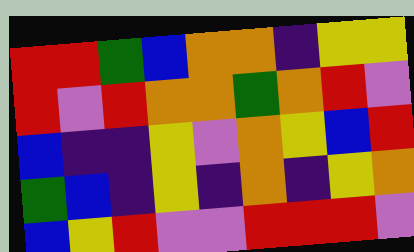[["red", "red", "green", "blue", "orange", "orange", "indigo", "yellow", "yellow"], ["red", "violet", "red", "orange", "orange", "green", "orange", "red", "violet"], ["blue", "indigo", "indigo", "yellow", "violet", "orange", "yellow", "blue", "red"], ["green", "blue", "indigo", "yellow", "indigo", "orange", "indigo", "yellow", "orange"], ["blue", "yellow", "red", "violet", "violet", "red", "red", "red", "violet"]]